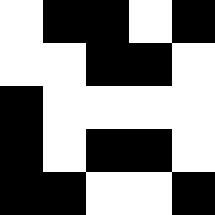[["white", "black", "black", "white", "black"], ["white", "white", "black", "black", "white"], ["black", "white", "white", "white", "white"], ["black", "white", "black", "black", "white"], ["black", "black", "white", "white", "black"]]